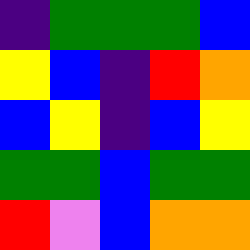[["indigo", "green", "green", "green", "blue"], ["yellow", "blue", "indigo", "red", "orange"], ["blue", "yellow", "indigo", "blue", "yellow"], ["green", "green", "blue", "green", "green"], ["red", "violet", "blue", "orange", "orange"]]